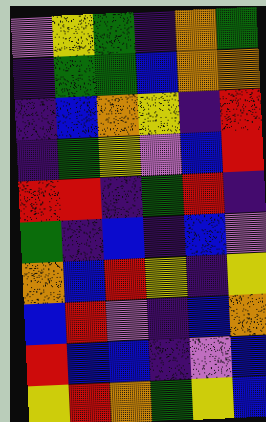[["violet", "yellow", "green", "indigo", "orange", "green"], ["indigo", "green", "green", "blue", "orange", "orange"], ["indigo", "blue", "orange", "yellow", "indigo", "red"], ["indigo", "green", "yellow", "violet", "blue", "red"], ["red", "red", "indigo", "green", "red", "indigo"], ["green", "indigo", "blue", "indigo", "blue", "violet"], ["orange", "blue", "red", "yellow", "indigo", "yellow"], ["blue", "red", "violet", "indigo", "blue", "orange"], ["red", "blue", "blue", "indigo", "violet", "blue"], ["yellow", "red", "orange", "green", "yellow", "blue"]]